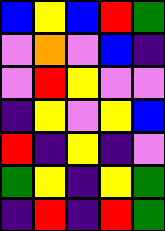[["blue", "yellow", "blue", "red", "green"], ["violet", "orange", "violet", "blue", "indigo"], ["violet", "red", "yellow", "violet", "violet"], ["indigo", "yellow", "violet", "yellow", "blue"], ["red", "indigo", "yellow", "indigo", "violet"], ["green", "yellow", "indigo", "yellow", "green"], ["indigo", "red", "indigo", "red", "green"]]